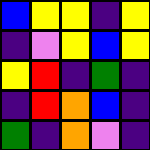[["blue", "yellow", "yellow", "indigo", "yellow"], ["indigo", "violet", "yellow", "blue", "yellow"], ["yellow", "red", "indigo", "green", "indigo"], ["indigo", "red", "orange", "blue", "indigo"], ["green", "indigo", "orange", "violet", "indigo"]]